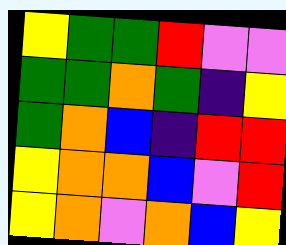[["yellow", "green", "green", "red", "violet", "violet"], ["green", "green", "orange", "green", "indigo", "yellow"], ["green", "orange", "blue", "indigo", "red", "red"], ["yellow", "orange", "orange", "blue", "violet", "red"], ["yellow", "orange", "violet", "orange", "blue", "yellow"]]